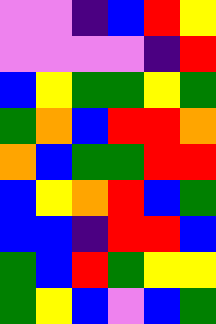[["violet", "violet", "indigo", "blue", "red", "yellow"], ["violet", "violet", "violet", "violet", "indigo", "red"], ["blue", "yellow", "green", "green", "yellow", "green"], ["green", "orange", "blue", "red", "red", "orange"], ["orange", "blue", "green", "green", "red", "red"], ["blue", "yellow", "orange", "red", "blue", "green"], ["blue", "blue", "indigo", "red", "red", "blue"], ["green", "blue", "red", "green", "yellow", "yellow"], ["green", "yellow", "blue", "violet", "blue", "green"]]